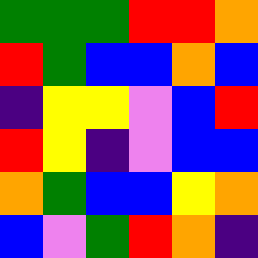[["green", "green", "green", "red", "red", "orange"], ["red", "green", "blue", "blue", "orange", "blue"], ["indigo", "yellow", "yellow", "violet", "blue", "red"], ["red", "yellow", "indigo", "violet", "blue", "blue"], ["orange", "green", "blue", "blue", "yellow", "orange"], ["blue", "violet", "green", "red", "orange", "indigo"]]